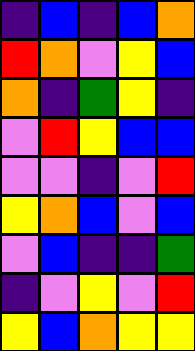[["indigo", "blue", "indigo", "blue", "orange"], ["red", "orange", "violet", "yellow", "blue"], ["orange", "indigo", "green", "yellow", "indigo"], ["violet", "red", "yellow", "blue", "blue"], ["violet", "violet", "indigo", "violet", "red"], ["yellow", "orange", "blue", "violet", "blue"], ["violet", "blue", "indigo", "indigo", "green"], ["indigo", "violet", "yellow", "violet", "red"], ["yellow", "blue", "orange", "yellow", "yellow"]]